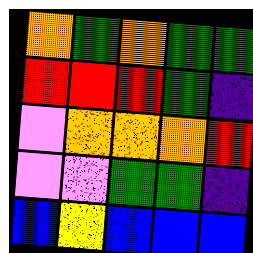[["orange", "green", "orange", "green", "green"], ["red", "red", "red", "green", "indigo"], ["violet", "orange", "orange", "orange", "red"], ["violet", "violet", "green", "green", "indigo"], ["blue", "yellow", "blue", "blue", "blue"]]